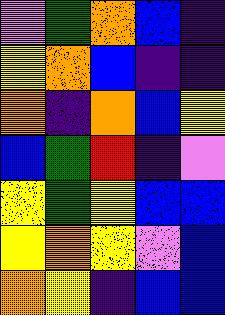[["violet", "green", "orange", "blue", "indigo"], ["yellow", "orange", "blue", "indigo", "indigo"], ["orange", "indigo", "orange", "blue", "yellow"], ["blue", "green", "red", "indigo", "violet"], ["yellow", "green", "yellow", "blue", "blue"], ["yellow", "orange", "yellow", "violet", "blue"], ["orange", "yellow", "indigo", "blue", "blue"]]